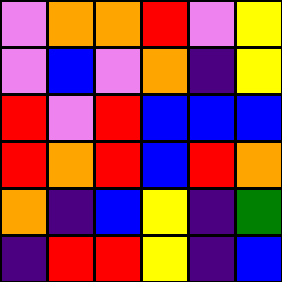[["violet", "orange", "orange", "red", "violet", "yellow"], ["violet", "blue", "violet", "orange", "indigo", "yellow"], ["red", "violet", "red", "blue", "blue", "blue"], ["red", "orange", "red", "blue", "red", "orange"], ["orange", "indigo", "blue", "yellow", "indigo", "green"], ["indigo", "red", "red", "yellow", "indigo", "blue"]]